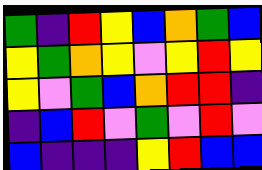[["green", "indigo", "red", "yellow", "blue", "orange", "green", "blue"], ["yellow", "green", "orange", "yellow", "violet", "yellow", "red", "yellow"], ["yellow", "violet", "green", "blue", "orange", "red", "red", "indigo"], ["indigo", "blue", "red", "violet", "green", "violet", "red", "violet"], ["blue", "indigo", "indigo", "indigo", "yellow", "red", "blue", "blue"]]